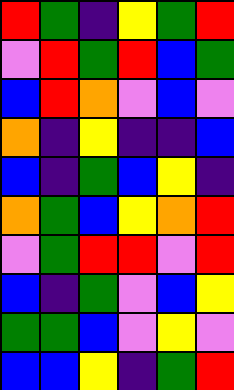[["red", "green", "indigo", "yellow", "green", "red"], ["violet", "red", "green", "red", "blue", "green"], ["blue", "red", "orange", "violet", "blue", "violet"], ["orange", "indigo", "yellow", "indigo", "indigo", "blue"], ["blue", "indigo", "green", "blue", "yellow", "indigo"], ["orange", "green", "blue", "yellow", "orange", "red"], ["violet", "green", "red", "red", "violet", "red"], ["blue", "indigo", "green", "violet", "blue", "yellow"], ["green", "green", "blue", "violet", "yellow", "violet"], ["blue", "blue", "yellow", "indigo", "green", "red"]]